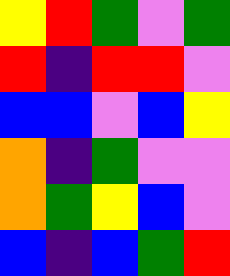[["yellow", "red", "green", "violet", "green"], ["red", "indigo", "red", "red", "violet"], ["blue", "blue", "violet", "blue", "yellow"], ["orange", "indigo", "green", "violet", "violet"], ["orange", "green", "yellow", "blue", "violet"], ["blue", "indigo", "blue", "green", "red"]]